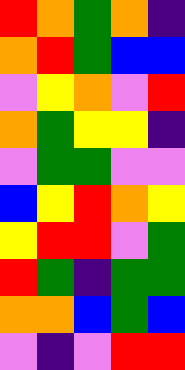[["red", "orange", "green", "orange", "indigo"], ["orange", "red", "green", "blue", "blue"], ["violet", "yellow", "orange", "violet", "red"], ["orange", "green", "yellow", "yellow", "indigo"], ["violet", "green", "green", "violet", "violet"], ["blue", "yellow", "red", "orange", "yellow"], ["yellow", "red", "red", "violet", "green"], ["red", "green", "indigo", "green", "green"], ["orange", "orange", "blue", "green", "blue"], ["violet", "indigo", "violet", "red", "red"]]